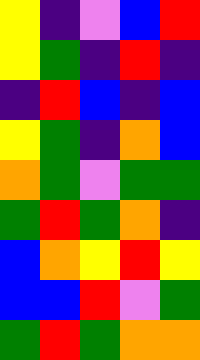[["yellow", "indigo", "violet", "blue", "red"], ["yellow", "green", "indigo", "red", "indigo"], ["indigo", "red", "blue", "indigo", "blue"], ["yellow", "green", "indigo", "orange", "blue"], ["orange", "green", "violet", "green", "green"], ["green", "red", "green", "orange", "indigo"], ["blue", "orange", "yellow", "red", "yellow"], ["blue", "blue", "red", "violet", "green"], ["green", "red", "green", "orange", "orange"]]